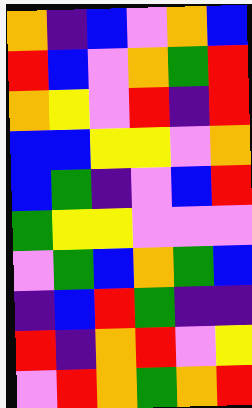[["orange", "indigo", "blue", "violet", "orange", "blue"], ["red", "blue", "violet", "orange", "green", "red"], ["orange", "yellow", "violet", "red", "indigo", "red"], ["blue", "blue", "yellow", "yellow", "violet", "orange"], ["blue", "green", "indigo", "violet", "blue", "red"], ["green", "yellow", "yellow", "violet", "violet", "violet"], ["violet", "green", "blue", "orange", "green", "blue"], ["indigo", "blue", "red", "green", "indigo", "indigo"], ["red", "indigo", "orange", "red", "violet", "yellow"], ["violet", "red", "orange", "green", "orange", "red"]]